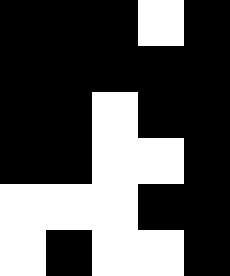[["black", "black", "black", "white", "black"], ["black", "black", "black", "black", "black"], ["black", "black", "white", "black", "black"], ["black", "black", "white", "white", "black"], ["white", "white", "white", "black", "black"], ["white", "black", "white", "white", "black"]]